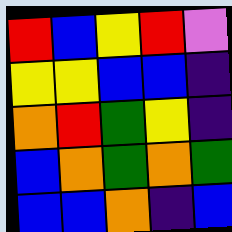[["red", "blue", "yellow", "red", "violet"], ["yellow", "yellow", "blue", "blue", "indigo"], ["orange", "red", "green", "yellow", "indigo"], ["blue", "orange", "green", "orange", "green"], ["blue", "blue", "orange", "indigo", "blue"]]